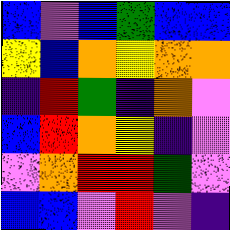[["blue", "violet", "blue", "green", "blue", "blue"], ["yellow", "blue", "orange", "yellow", "orange", "orange"], ["indigo", "red", "green", "indigo", "orange", "violet"], ["blue", "red", "orange", "yellow", "indigo", "violet"], ["violet", "orange", "red", "red", "green", "violet"], ["blue", "blue", "violet", "red", "violet", "indigo"]]